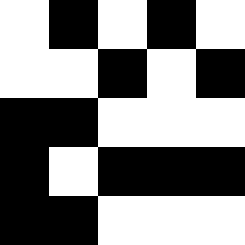[["white", "black", "white", "black", "white"], ["white", "white", "black", "white", "black"], ["black", "black", "white", "white", "white"], ["black", "white", "black", "black", "black"], ["black", "black", "white", "white", "white"]]